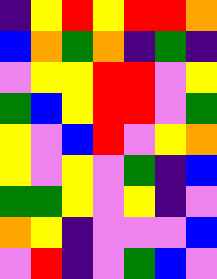[["indigo", "yellow", "red", "yellow", "red", "red", "orange"], ["blue", "orange", "green", "orange", "indigo", "green", "indigo"], ["violet", "yellow", "yellow", "red", "red", "violet", "yellow"], ["green", "blue", "yellow", "red", "red", "violet", "green"], ["yellow", "violet", "blue", "red", "violet", "yellow", "orange"], ["yellow", "violet", "yellow", "violet", "green", "indigo", "blue"], ["green", "green", "yellow", "violet", "yellow", "indigo", "violet"], ["orange", "yellow", "indigo", "violet", "violet", "violet", "blue"], ["violet", "red", "indigo", "violet", "green", "blue", "violet"]]